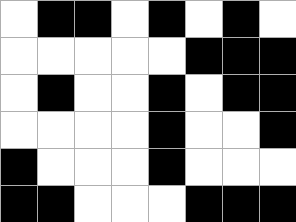[["white", "black", "black", "white", "black", "white", "black", "white"], ["white", "white", "white", "white", "white", "black", "black", "black"], ["white", "black", "white", "white", "black", "white", "black", "black"], ["white", "white", "white", "white", "black", "white", "white", "black"], ["black", "white", "white", "white", "black", "white", "white", "white"], ["black", "black", "white", "white", "white", "black", "black", "black"]]